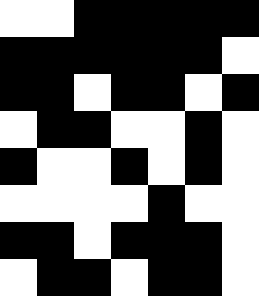[["white", "white", "black", "black", "black", "black", "black"], ["black", "black", "black", "black", "black", "black", "white"], ["black", "black", "white", "black", "black", "white", "black"], ["white", "black", "black", "white", "white", "black", "white"], ["black", "white", "white", "black", "white", "black", "white"], ["white", "white", "white", "white", "black", "white", "white"], ["black", "black", "white", "black", "black", "black", "white"], ["white", "black", "black", "white", "black", "black", "white"]]